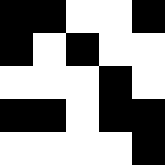[["black", "black", "white", "white", "black"], ["black", "white", "black", "white", "white"], ["white", "white", "white", "black", "white"], ["black", "black", "white", "black", "black"], ["white", "white", "white", "white", "black"]]